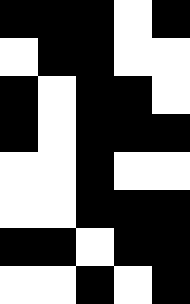[["black", "black", "black", "white", "black"], ["white", "black", "black", "white", "white"], ["black", "white", "black", "black", "white"], ["black", "white", "black", "black", "black"], ["white", "white", "black", "white", "white"], ["white", "white", "black", "black", "black"], ["black", "black", "white", "black", "black"], ["white", "white", "black", "white", "black"]]